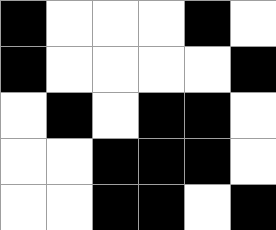[["black", "white", "white", "white", "black", "white"], ["black", "white", "white", "white", "white", "black"], ["white", "black", "white", "black", "black", "white"], ["white", "white", "black", "black", "black", "white"], ["white", "white", "black", "black", "white", "black"]]